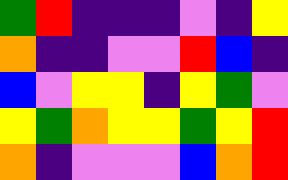[["green", "red", "indigo", "indigo", "indigo", "violet", "indigo", "yellow"], ["orange", "indigo", "indigo", "violet", "violet", "red", "blue", "indigo"], ["blue", "violet", "yellow", "yellow", "indigo", "yellow", "green", "violet"], ["yellow", "green", "orange", "yellow", "yellow", "green", "yellow", "red"], ["orange", "indigo", "violet", "violet", "violet", "blue", "orange", "red"]]